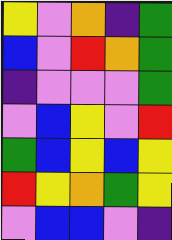[["yellow", "violet", "orange", "indigo", "green"], ["blue", "violet", "red", "orange", "green"], ["indigo", "violet", "violet", "violet", "green"], ["violet", "blue", "yellow", "violet", "red"], ["green", "blue", "yellow", "blue", "yellow"], ["red", "yellow", "orange", "green", "yellow"], ["violet", "blue", "blue", "violet", "indigo"]]